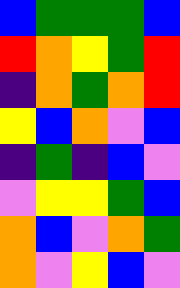[["blue", "green", "green", "green", "blue"], ["red", "orange", "yellow", "green", "red"], ["indigo", "orange", "green", "orange", "red"], ["yellow", "blue", "orange", "violet", "blue"], ["indigo", "green", "indigo", "blue", "violet"], ["violet", "yellow", "yellow", "green", "blue"], ["orange", "blue", "violet", "orange", "green"], ["orange", "violet", "yellow", "blue", "violet"]]